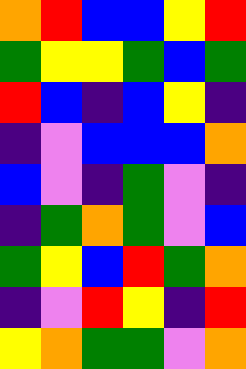[["orange", "red", "blue", "blue", "yellow", "red"], ["green", "yellow", "yellow", "green", "blue", "green"], ["red", "blue", "indigo", "blue", "yellow", "indigo"], ["indigo", "violet", "blue", "blue", "blue", "orange"], ["blue", "violet", "indigo", "green", "violet", "indigo"], ["indigo", "green", "orange", "green", "violet", "blue"], ["green", "yellow", "blue", "red", "green", "orange"], ["indigo", "violet", "red", "yellow", "indigo", "red"], ["yellow", "orange", "green", "green", "violet", "orange"]]